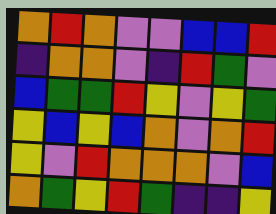[["orange", "red", "orange", "violet", "violet", "blue", "blue", "red"], ["indigo", "orange", "orange", "violet", "indigo", "red", "green", "violet"], ["blue", "green", "green", "red", "yellow", "violet", "yellow", "green"], ["yellow", "blue", "yellow", "blue", "orange", "violet", "orange", "red"], ["yellow", "violet", "red", "orange", "orange", "orange", "violet", "blue"], ["orange", "green", "yellow", "red", "green", "indigo", "indigo", "yellow"]]